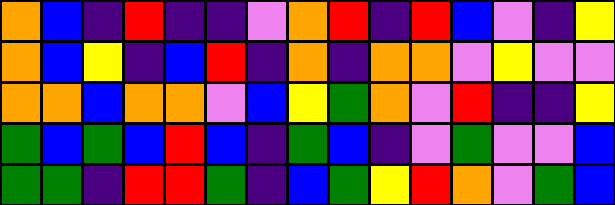[["orange", "blue", "indigo", "red", "indigo", "indigo", "violet", "orange", "red", "indigo", "red", "blue", "violet", "indigo", "yellow"], ["orange", "blue", "yellow", "indigo", "blue", "red", "indigo", "orange", "indigo", "orange", "orange", "violet", "yellow", "violet", "violet"], ["orange", "orange", "blue", "orange", "orange", "violet", "blue", "yellow", "green", "orange", "violet", "red", "indigo", "indigo", "yellow"], ["green", "blue", "green", "blue", "red", "blue", "indigo", "green", "blue", "indigo", "violet", "green", "violet", "violet", "blue"], ["green", "green", "indigo", "red", "red", "green", "indigo", "blue", "green", "yellow", "red", "orange", "violet", "green", "blue"]]